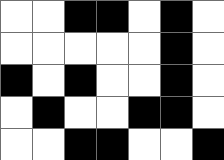[["white", "white", "black", "black", "white", "black", "white"], ["white", "white", "white", "white", "white", "black", "white"], ["black", "white", "black", "white", "white", "black", "white"], ["white", "black", "white", "white", "black", "black", "white"], ["white", "white", "black", "black", "white", "white", "black"]]